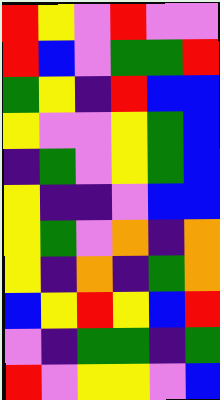[["red", "yellow", "violet", "red", "violet", "violet"], ["red", "blue", "violet", "green", "green", "red"], ["green", "yellow", "indigo", "red", "blue", "blue"], ["yellow", "violet", "violet", "yellow", "green", "blue"], ["indigo", "green", "violet", "yellow", "green", "blue"], ["yellow", "indigo", "indigo", "violet", "blue", "blue"], ["yellow", "green", "violet", "orange", "indigo", "orange"], ["yellow", "indigo", "orange", "indigo", "green", "orange"], ["blue", "yellow", "red", "yellow", "blue", "red"], ["violet", "indigo", "green", "green", "indigo", "green"], ["red", "violet", "yellow", "yellow", "violet", "blue"]]